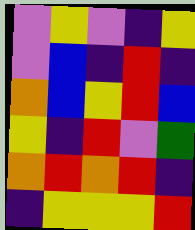[["violet", "yellow", "violet", "indigo", "yellow"], ["violet", "blue", "indigo", "red", "indigo"], ["orange", "blue", "yellow", "red", "blue"], ["yellow", "indigo", "red", "violet", "green"], ["orange", "red", "orange", "red", "indigo"], ["indigo", "yellow", "yellow", "yellow", "red"]]